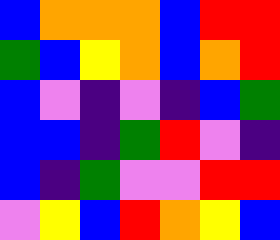[["blue", "orange", "orange", "orange", "blue", "red", "red"], ["green", "blue", "yellow", "orange", "blue", "orange", "red"], ["blue", "violet", "indigo", "violet", "indigo", "blue", "green"], ["blue", "blue", "indigo", "green", "red", "violet", "indigo"], ["blue", "indigo", "green", "violet", "violet", "red", "red"], ["violet", "yellow", "blue", "red", "orange", "yellow", "blue"]]